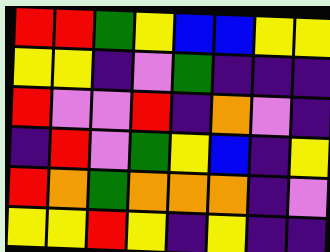[["red", "red", "green", "yellow", "blue", "blue", "yellow", "yellow"], ["yellow", "yellow", "indigo", "violet", "green", "indigo", "indigo", "indigo"], ["red", "violet", "violet", "red", "indigo", "orange", "violet", "indigo"], ["indigo", "red", "violet", "green", "yellow", "blue", "indigo", "yellow"], ["red", "orange", "green", "orange", "orange", "orange", "indigo", "violet"], ["yellow", "yellow", "red", "yellow", "indigo", "yellow", "indigo", "indigo"]]